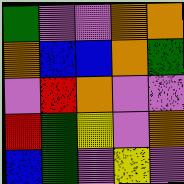[["green", "violet", "violet", "orange", "orange"], ["orange", "blue", "blue", "orange", "green"], ["violet", "red", "orange", "violet", "violet"], ["red", "green", "yellow", "violet", "orange"], ["blue", "green", "violet", "yellow", "violet"]]